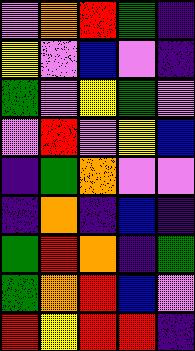[["violet", "orange", "red", "green", "indigo"], ["yellow", "violet", "blue", "violet", "indigo"], ["green", "violet", "yellow", "green", "violet"], ["violet", "red", "violet", "yellow", "blue"], ["indigo", "green", "orange", "violet", "violet"], ["indigo", "orange", "indigo", "blue", "indigo"], ["green", "red", "orange", "indigo", "green"], ["green", "orange", "red", "blue", "violet"], ["red", "yellow", "red", "red", "indigo"]]